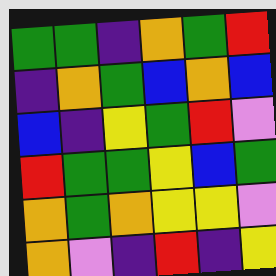[["green", "green", "indigo", "orange", "green", "red"], ["indigo", "orange", "green", "blue", "orange", "blue"], ["blue", "indigo", "yellow", "green", "red", "violet"], ["red", "green", "green", "yellow", "blue", "green"], ["orange", "green", "orange", "yellow", "yellow", "violet"], ["orange", "violet", "indigo", "red", "indigo", "yellow"]]